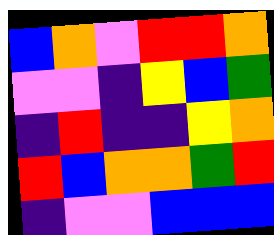[["blue", "orange", "violet", "red", "red", "orange"], ["violet", "violet", "indigo", "yellow", "blue", "green"], ["indigo", "red", "indigo", "indigo", "yellow", "orange"], ["red", "blue", "orange", "orange", "green", "red"], ["indigo", "violet", "violet", "blue", "blue", "blue"]]